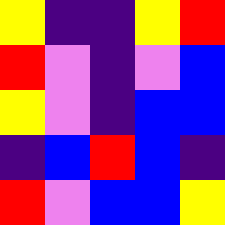[["yellow", "indigo", "indigo", "yellow", "red"], ["red", "violet", "indigo", "violet", "blue"], ["yellow", "violet", "indigo", "blue", "blue"], ["indigo", "blue", "red", "blue", "indigo"], ["red", "violet", "blue", "blue", "yellow"]]